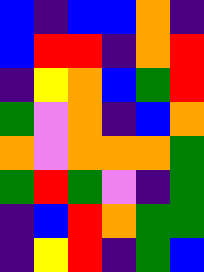[["blue", "indigo", "blue", "blue", "orange", "indigo"], ["blue", "red", "red", "indigo", "orange", "red"], ["indigo", "yellow", "orange", "blue", "green", "red"], ["green", "violet", "orange", "indigo", "blue", "orange"], ["orange", "violet", "orange", "orange", "orange", "green"], ["green", "red", "green", "violet", "indigo", "green"], ["indigo", "blue", "red", "orange", "green", "green"], ["indigo", "yellow", "red", "indigo", "green", "blue"]]